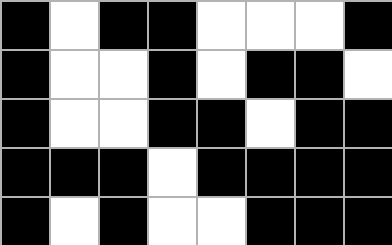[["black", "white", "black", "black", "white", "white", "white", "black"], ["black", "white", "white", "black", "white", "black", "black", "white"], ["black", "white", "white", "black", "black", "white", "black", "black"], ["black", "black", "black", "white", "black", "black", "black", "black"], ["black", "white", "black", "white", "white", "black", "black", "black"]]